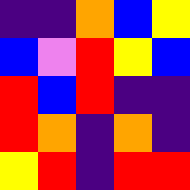[["indigo", "indigo", "orange", "blue", "yellow"], ["blue", "violet", "red", "yellow", "blue"], ["red", "blue", "red", "indigo", "indigo"], ["red", "orange", "indigo", "orange", "indigo"], ["yellow", "red", "indigo", "red", "red"]]